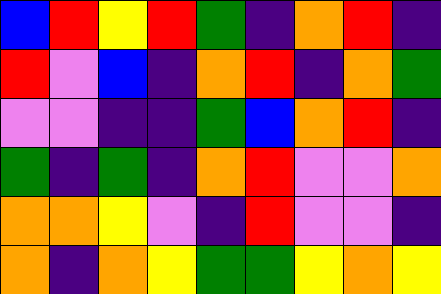[["blue", "red", "yellow", "red", "green", "indigo", "orange", "red", "indigo"], ["red", "violet", "blue", "indigo", "orange", "red", "indigo", "orange", "green"], ["violet", "violet", "indigo", "indigo", "green", "blue", "orange", "red", "indigo"], ["green", "indigo", "green", "indigo", "orange", "red", "violet", "violet", "orange"], ["orange", "orange", "yellow", "violet", "indigo", "red", "violet", "violet", "indigo"], ["orange", "indigo", "orange", "yellow", "green", "green", "yellow", "orange", "yellow"]]